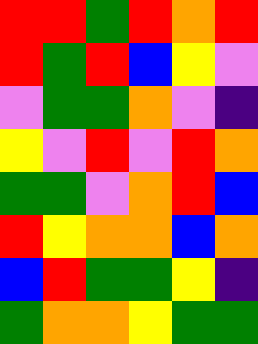[["red", "red", "green", "red", "orange", "red"], ["red", "green", "red", "blue", "yellow", "violet"], ["violet", "green", "green", "orange", "violet", "indigo"], ["yellow", "violet", "red", "violet", "red", "orange"], ["green", "green", "violet", "orange", "red", "blue"], ["red", "yellow", "orange", "orange", "blue", "orange"], ["blue", "red", "green", "green", "yellow", "indigo"], ["green", "orange", "orange", "yellow", "green", "green"]]